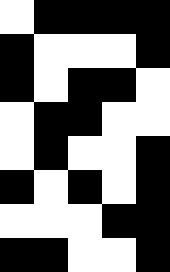[["white", "black", "black", "black", "black"], ["black", "white", "white", "white", "black"], ["black", "white", "black", "black", "white"], ["white", "black", "black", "white", "white"], ["white", "black", "white", "white", "black"], ["black", "white", "black", "white", "black"], ["white", "white", "white", "black", "black"], ["black", "black", "white", "white", "black"]]